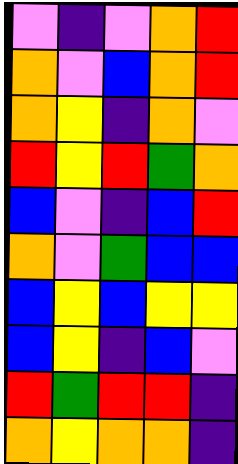[["violet", "indigo", "violet", "orange", "red"], ["orange", "violet", "blue", "orange", "red"], ["orange", "yellow", "indigo", "orange", "violet"], ["red", "yellow", "red", "green", "orange"], ["blue", "violet", "indigo", "blue", "red"], ["orange", "violet", "green", "blue", "blue"], ["blue", "yellow", "blue", "yellow", "yellow"], ["blue", "yellow", "indigo", "blue", "violet"], ["red", "green", "red", "red", "indigo"], ["orange", "yellow", "orange", "orange", "indigo"]]